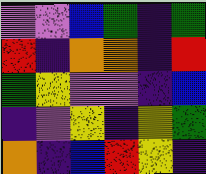[["violet", "violet", "blue", "green", "indigo", "green"], ["red", "indigo", "orange", "orange", "indigo", "red"], ["green", "yellow", "violet", "violet", "indigo", "blue"], ["indigo", "violet", "yellow", "indigo", "yellow", "green"], ["orange", "indigo", "blue", "red", "yellow", "indigo"]]